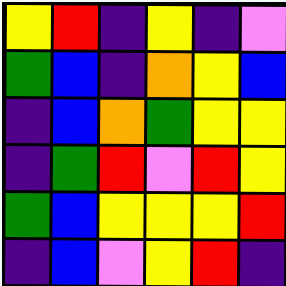[["yellow", "red", "indigo", "yellow", "indigo", "violet"], ["green", "blue", "indigo", "orange", "yellow", "blue"], ["indigo", "blue", "orange", "green", "yellow", "yellow"], ["indigo", "green", "red", "violet", "red", "yellow"], ["green", "blue", "yellow", "yellow", "yellow", "red"], ["indigo", "blue", "violet", "yellow", "red", "indigo"]]